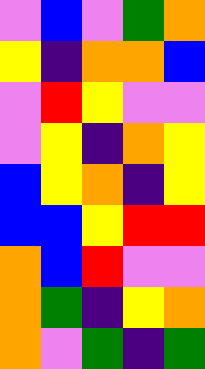[["violet", "blue", "violet", "green", "orange"], ["yellow", "indigo", "orange", "orange", "blue"], ["violet", "red", "yellow", "violet", "violet"], ["violet", "yellow", "indigo", "orange", "yellow"], ["blue", "yellow", "orange", "indigo", "yellow"], ["blue", "blue", "yellow", "red", "red"], ["orange", "blue", "red", "violet", "violet"], ["orange", "green", "indigo", "yellow", "orange"], ["orange", "violet", "green", "indigo", "green"]]